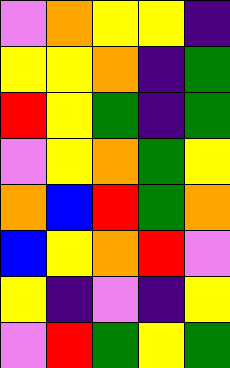[["violet", "orange", "yellow", "yellow", "indigo"], ["yellow", "yellow", "orange", "indigo", "green"], ["red", "yellow", "green", "indigo", "green"], ["violet", "yellow", "orange", "green", "yellow"], ["orange", "blue", "red", "green", "orange"], ["blue", "yellow", "orange", "red", "violet"], ["yellow", "indigo", "violet", "indigo", "yellow"], ["violet", "red", "green", "yellow", "green"]]